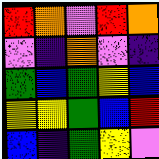[["red", "orange", "violet", "red", "orange"], ["violet", "indigo", "orange", "violet", "indigo"], ["green", "blue", "green", "yellow", "blue"], ["yellow", "yellow", "green", "blue", "red"], ["blue", "indigo", "green", "yellow", "violet"]]